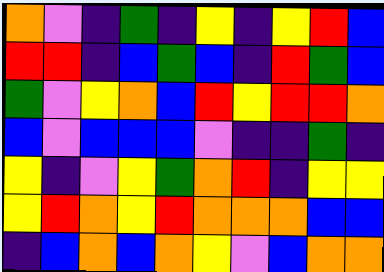[["orange", "violet", "indigo", "green", "indigo", "yellow", "indigo", "yellow", "red", "blue"], ["red", "red", "indigo", "blue", "green", "blue", "indigo", "red", "green", "blue"], ["green", "violet", "yellow", "orange", "blue", "red", "yellow", "red", "red", "orange"], ["blue", "violet", "blue", "blue", "blue", "violet", "indigo", "indigo", "green", "indigo"], ["yellow", "indigo", "violet", "yellow", "green", "orange", "red", "indigo", "yellow", "yellow"], ["yellow", "red", "orange", "yellow", "red", "orange", "orange", "orange", "blue", "blue"], ["indigo", "blue", "orange", "blue", "orange", "yellow", "violet", "blue", "orange", "orange"]]